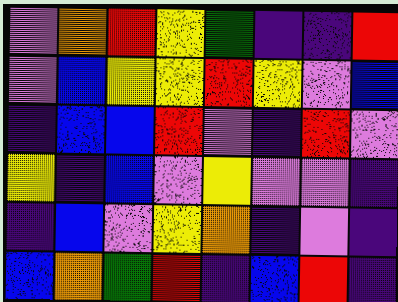[["violet", "orange", "red", "yellow", "green", "indigo", "indigo", "red"], ["violet", "blue", "yellow", "yellow", "red", "yellow", "violet", "blue"], ["indigo", "blue", "blue", "red", "violet", "indigo", "red", "violet"], ["yellow", "indigo", "blue", "violet", "yellow", "violet", "violet", "indigo"], ["indigo", "blue", "violet", "yellow", "orange", "indigo", "violet", "indigo"], ["blue", "orange", "green", "red", "indigo", "blue", "red", "indigo"]]